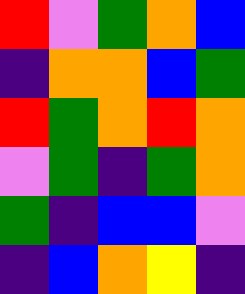[["red", "violet", "green", "orange", "blue"], ["indigo", "orange", "orange", "blue", "green"], ["red", "green", "orange", "red", "orange"], ["violet", "green", "indigo", "green", "orange"], ["green", "indigo", "blue", "blue", "violet"], ["indigo", "blue", "orange", "yellow", "indigo"]]